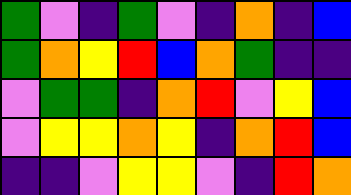[["green", "violet", "indigo", "green", "violet", "indigo", "orange", "indigo", "blue"], ["green", "orange", "yellow", "red", "blue", "orange", "green", "indigo", "indigo"], ["violet", "green", "green", "indigo", "orange", "red", "violet", "yellow", "blue"], ["violet", "yellow", "yellow", "orange", "yellow", "indigo", "orange", "red", "blue"], ["indigo", "indigo", "violet", "yellow", "yellow", "violet", "indigo", "red", "orange"]]